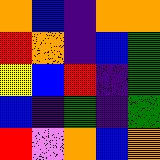[["orange", "blue", "indigo", "orange", "orange"], ["red", "orange", "indigo", "blue", "green"], ["yellow", "blue", "red", "indigo", "green"], ["blue", "indigo", "green", "indigo", "green"], ["red", "violet", "orange", "blue", "orange"]]